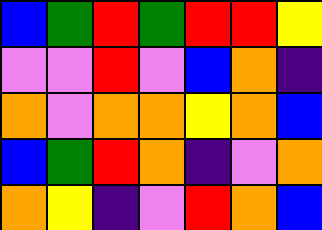[["blue", "green", "red", "green", "red", "red", "yellow"], ["violet", "violet", "red", "violet", "blue", "orange", "indigo"], ["orange", "violet", "orange", "orange", "yellow", "orange", "blue"], ["blue", "green", "red", "orange", "indigo", "violet", "orange"], ["orange", "yellow", "indigo", "violet", "red", "orange", "blue"]]